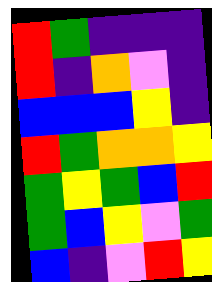[["red", "green", "indigo", "indigo", "indigo"], ["red", "indigo", "orange", "violet", "indigo"], ["blue", "blue", "blue", "yellow", "indigo"], ["red", "green", "orange", "orange", "yellow"], ["green", "yellow", "green", "blue", "red"], ["green", "blue", "yellow", "violet", "green"], ["blue", "indigo", "violet", "red", "yellow"]]